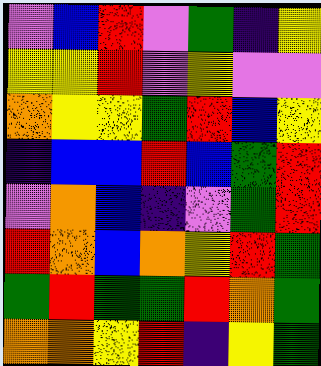[["violet", "blue", "red", "violet", "green", "indigo", "yellow"], ["yellow", "yellow", "red", "violet", "yellow", "violet", "violet"], ["orange", "yellow", "yellow", "green", "red", "blue", "yellow"], ["indigo", "blue", "blue", "red", "blue", "green", "red"], ["violet", "orange", "blue", "indigo", "violet", "green", "red"], ["red", "orange", "blue", "orange", "yellow", "red", "green"], ["green", "red", "green", "green", "red", "orange", "green"], ["orange", "orange", "yellow", "red", "indigo", "yellow", "green"]]